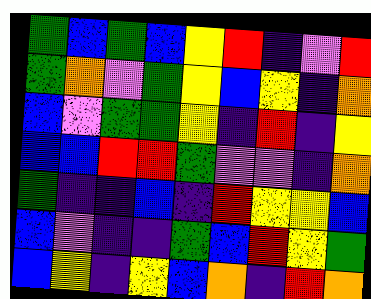[["green", "blue", "green", "blue", "yellow", "red", "indigo", "violet", "red"], ["green", "orange", "violet", "green", "yellow", "blue", "yellow", "indigo", "orange"], ["blue", "violet", "green", "green", "yellow", "indigo", "red", "indigo", "yellow"], ["blue", "blue", "red", "red", "green", "violet", "violet", "indigo", "orange"], ["green", "indigo", "indigo", "blue", "indigo", "red", "yellow", "yellow", "blue"], ["blue", "violet", "indigo", "indigo", "green", "blue", "red", "yellow", "green"], ["blue", "yellow", "indigo", "yellow", "blue", "orange", "indigo", "red", "orange"]]